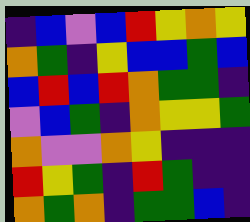[["indigo", "blue", "violet", "blue", "red", "yellow", "orange", "yellow"], ["orange", "green", "indigo", "yellow", "blue", "blue", "green", "blue"], ["blue", "red", "blue", "red", "orange", "green", "green", "indigo"], ["violet", "blue", "green", "indigo", "orange", "yellow", "yellow", "green"], ["orange", "violet", "violet", "orange", "yellow", "indigo", "indigo", "indigo"], ["red", "yellow", "green", "indigo", "red", "green", "indigo", "indigo"], ["orange", "green", "orange", "indigo", "green", "green", "blue", "indigo"]]